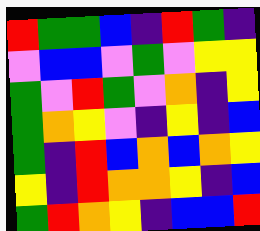[["red", "green", "green", "blue", "indigo", "red", "green", "indigo"], ["violet", "blue", "blue", "violet", "green", "violet", "yellow", "yellow"], ["green", "violet", "red", "green", "violet", "orange", "indigo", "yellow"], ["green", "orange", "yellow", "violet", "indigo", "yellow", "indigo", "blue"], ["green", "indigo", "red", "blue", "orange", "blue", "orange", "yellow"], ["yellow", "indigo", "red", "orange", "orange", "yellow", "indigo", "blue"], ["green", "red", "orange", "yellow", "indigo", "blue", "blue", "red"]]